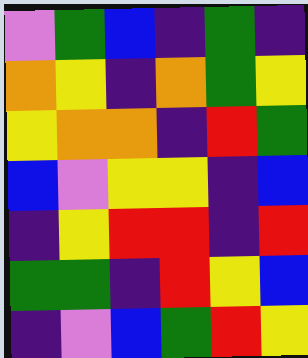[["violet", "green", "blue", "indigo", "green", "indigo"], ["orange", "yellow", "indigo", "orange", "green", "yellow"], ["yellow", "orange", "orange", "indigo", "red", "green"], ["blue", "violet", "yellow", "yellow", "indigo", "blue"], ["indigo", "yellow", "red", "red", "indigo", "red"], ["green", "green", "indigo", "red", "yellow", "blue"], ["indigo", "violet", "blue", "green", "red", "yellow"]]